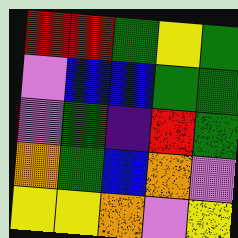[["red", "red", "green", "yellow", "green"], ["violet", "blue", "blue", "green", "green"], ["violet", "green", "indigo", "red", "green"], ["orange", "green", "blue", "orange", "violet"], ["yellow", "yellow", "orange", "violet", "yellow"]]